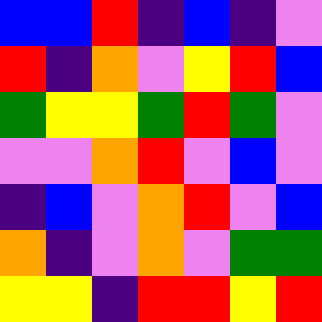[["blue", "blue", "red", "indigo", "blue", "indigo", "violet"], ["red", "indigo", "orange", "violet", "yellow", "red", "blue"], ["green", "yellow", "yellow", "green", "red", "green", "violet"], ["violet", "violet", "orange", "red", "violet", "blue", "violet"], ["indigo", "blue", "violet", "orange", "red", "violet", "blue"], ["orange", "indigo", "violet", "orange", "violet", "green", "green"], ["yellow", "yellow", "indigo", "red", "red", "yellow", "red"]]